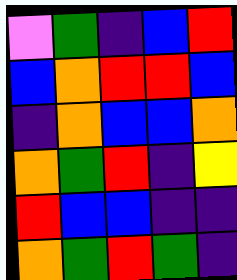[["violet", "green", "indigo", "blue", "red"], ["blue", "orange", "red", "red", "blue"], ["indigo", "orange", "blue", "blue", "orange"], ["orange", "green", "red", "indigo", "yellow"], ["red", "blue", "blue", "indigo", "indigo"], ["orange", "green", "red", "green", "indigo"]]